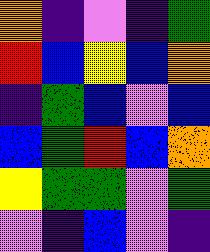[["orange", "indigo", "violet", "indigo", "green"], ["red", "blue", "yellow", "blue", "orange"], ["indigo", "green", "blue", "violet", "blue"], ["blue", "green", "red", "blue", "orange"], ["yellow", "green", "green", "violet", "green"], ["violet", "indigo", "blue", "violet", "indigo"]]